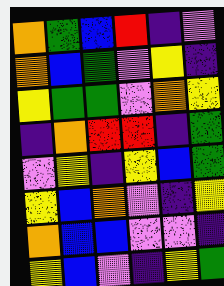[["orange", "green", "blue", "red", "indigo", "violet"], ["orange", "blue", "green", "violet", "yellow", "indigo"], ["yellow", "green", "green", "violet", "orange", "yellow"], ["indigo", "orange", "red", "red", "indigo", "green"], ["violet", "yellow", "indigo", "yellow", "blue", "green"], ["yellow", "blue", "orange", "violet", "indigo", "yellow"], ["orange", "blue", "blue", "violet", "violet", "indigo"], ["yellow", "blue", "violet", "indigo", "yellow", "green"]]